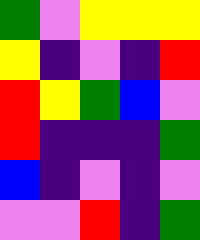[["green", "violet", "yellow", "yellow", "yellow"], ["yellow", "indigo", "violet", "indigo", "red"], ["red", "yellow", "green", "blue", "violet"], ["red", "indigo", "indigo", "indigo", "green"], ["blue", "indigo", "violet", "indigo", "violet"], ["violet", "violet", "red", "indigo", "green"]]